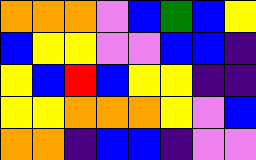[["orange", "orange", "orange", "violet", "blue", "green", "blue", "yellow"], ["blue", "yellow", "yellow", "violet", "violet", "blue", "blue", "indigo"], ["yellow", "blue", "red", "blue", "yellow", "yellow", "indigo", "indigo"], ["yellow", "yellow", "orange", "orange", "orange", "yellow", "violet", "blue"], ["orange", "orange", "indigo", "blue", "blue", "indigo", "violet", "violet"]]